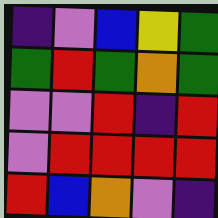[["indigo", "violet", "blue", "yellow", "green"], ["green", "red", "green", "orange", "green"], ["violet", "violet", "red", "indigo", "red"], ["violet", "red", "red", "red", "red"], ["red", "blue", "orange", "violet", "indigo"]]